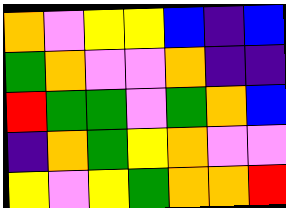[["orange", "violet", "yellow", "yellow", "blue", "indigo", "blue"], ["green", "orange", "violet", "violet", "orange", "indigo", "indigo"], ["red", "green", "green", "violet", "green", "orange", "blue"], ["indigo", "orange", "green", "yellow", "orange", "violet", "violet"], ["yellow", "violet", "yellow", "green", "orange", "orange", "red"]]